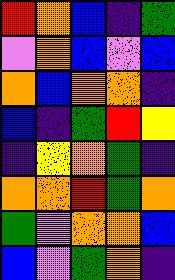[["red", "orange", "blue", "indigo", "green"], ["violet", "orange", "blue", "violet", "blue"], ["orange", "blue", "orange", "orange", "indigo"], ["blue", "indigo", "green", "red", "yellow"], ["indigo", "yellow", "orange", "green", "indigo"], ["orange", "orange", "red", "green", "orange"], ["green", "violet", "orange", "orange", "blue"], ["blue", "violet", "green", "orange", "indigo"]]